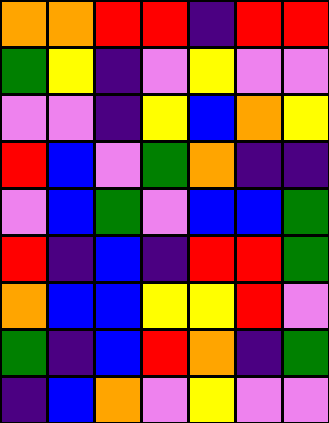[["orange", "orange", "red", "red", "indigo", "red", "red"], ["green", "yellow", "indigo", "violet", "yellow", "violet", "violet"], ["violet", "violet", "indigo", "yellow", "blue", "orange", "yellow"], ["red", "blue", "violet", "green", "orange", "indigo", "indigo"], ["violet", "blue", "green", "violet", "blue", "blue", "green"], ["red", "indigo", "blue", "indigo", "red", "red", "green"], ["orange", "blue", "blue", "yellow", "yellow", "red", "violet"], ["green", "indigo", "blue", "red", "orange", "indigo", "green"], ["indigo", "blue", "orange", "violet", "yellow", "violet", "violet"]]